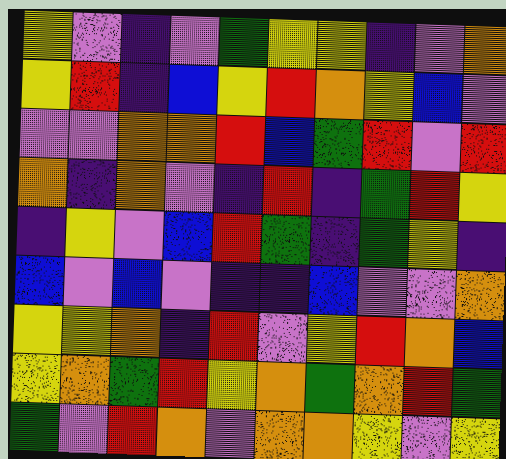[["yellow", "violet", "indigo", "violet", "green", "yellow", "yellow", "indigo", "violet", "orange"], ["yellow", "red", "indigo", "blue", "yellow", "red", "orange", "yellow", "blue", "violet"], ["violet", "violet", "orange", "orange", "red", "blue", "green", "red", "violet", "red"], ["orange", "indigo", "orange", "violet", "indigo", "red", "indigo", "green", "red", "yellow"], ["indigo", "yellow", "violet", "blue", "red", "green", "indigo", "green", "yellow", "indigo"], ["blue", "violet", "blue", "violet", "indigo", "indigo", "blue", "violet", "violet", "orange"], ["yellow", "yellow", "orange", "indigo", "red", "violet", "yellow", "red", "orange", "blue"], ["yellow", "orange", "green", "red", "yellow", "orange", "green", "orange", "red", "green"], ["green", "violet", "red", "orange", "violet", "orange", "orange", "yellow", "violet", "yellow"]]